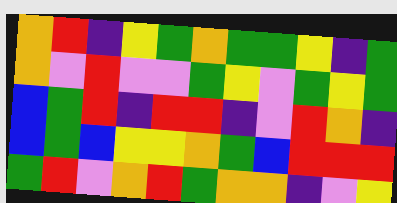[["orange", "red", "indigo", "yellow", "green", "orange", "green", "green", "yellow", "indigo", "green"], ["orange", "violet", "red", "violet", "violet", "green", "yellow", "violet", "green", "yellow", "green"], ["blue", "green", "red", "indigo", "red", "red", "indigo", "violet", "red", "orange", "indigo"], ["blue", "green", "blue", "yellow", "yellow", "orange", "green", "blue", "red", "red", "red"], ["green", "red", "violet", "orange", "red", "green", "orange", "orange", "indigo", "violet", "yellow"]]